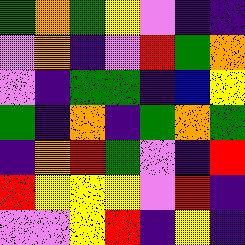[["green", "orange", "green", "yellow", "violet", "indigo", "indigo"], ["violet", "orange", "indigo", "violet", "red", "green", "orange"], ["violet", "indigo", "green", "green", "indigo", "blue", "yellow"], ["green", "indigo", "orange", "indigo", "green", "orange", "green"], ["indigo", "orange", "red", "green", "violet", "indigo", "red"], ["red", "yellow", "yellow", "yellow", "violet", "red", "indigo"], ["violet", "violet", "yellow", "red", "indigo", "yellow", "indigo"]]